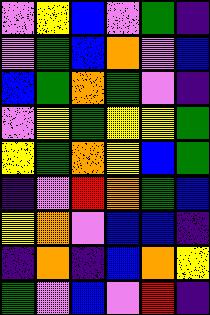[["violet", "yellow", "blue", "violet", "green", "indigo"], ["violet", "green", "blue", "orange", "violet", "blue"], ["blue", "green", "orange", "green", "violet", "indigo"], ["violet", "yellow", "green", "yellow", "yellow", "green"], ["yellow", "green", "orange", "yellow", "blue", "green"], ["indigo", "violet", "red", "orange", "green", "blue"], ["yellow", "orange", "violet", "blue", "blue", "indigo"], ["indigo", "orange", "indigo", "blue", "orange", "yellow"], ["green", "violet", "blue", "violet", "red", "indigo"]]